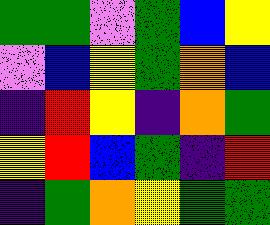[["green", "green", "violet", "green", "blue", "yellow"], ["violet", "blue", "yellow", "green", "orange", "blue"], ["indigo", "red", "yellow", "indigo", "orange", "green"], ["yellow", "red", "blue", "green", "indigo", "red"], ["indigo", "green", "orange", "yellow", "green", "green"]]